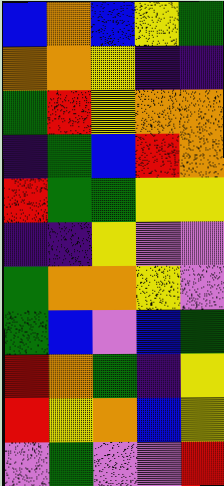[["blue", "orange", "blue", "yellow", "green"], ["orange", "orange", "yellow", "indigo", "indigo"], ["green", "red", "yellow", "orange", "orange"], ["indigo", "green", "blue", "red", "orange"], ["red", "green", "green", "yellow", "yellow"], ["indigo", "indigo", "yellow", "violet", "violet"], ["green", "orange", "orange", "yellow", "violet"], ["green", "blue", "violet", "blue", "green"], ["red", "orange", "green", "indigo", "yellow"], ["red", "yellow", "orange", "blue", "yellow"], ["violet", "green", "violet", "violet", "red"]]